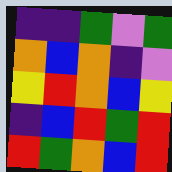[["indigo", "indigo", "green", "violet", "green"], ["orange", "blue", "orange", "indigo", "violet"], ["yellow", "red", "orange", "blue", "yellow"], ["indigo", "blue", "red", "green", "red"], ["red", "green", "orange", "blue", "red"]]